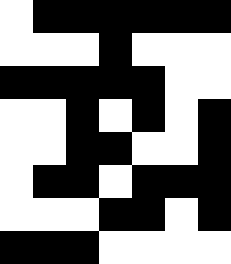[["white", "black", "black", "black", "black", "black", "black"], ["white", "white", "white", "black", "white", "white", "white"], ["black", "black", "black", "black", "black", "white", "white"], ["white", "white", "black", "white", "black", "white", "black"], ["white", "white", "black", "black", "white", "white", "black"], ["white", "black", "black", "white", "black", "black", "black"], ["white", "white", "white", "black", "black", "white", "black"], ["black", "black", "black", "white", "white", "white", "white"]]